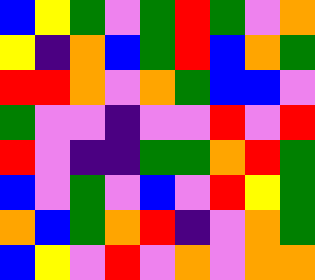[["blue", "yellow", "green", "violet", "green", "red", "green", "violet", "orange"], ["yellow", "indigo", "orange", "blue", "green", "red", "blue", "orange", "green"], ["red", "red", "orange", "violet", "orange", "green", "blue", "blue", "violet"], ["green", "violet", "violet", "indigo", "violet", "violet", "red", "violet", "red"], ["red", "violet", "indigo", "indigo", "green", "green", "orange", "red", "green"], ["blue", "violet", "green", "violet", "blue", "violet", "red", "yellow", "green"], ["orange", "blue", "green", "orange", "red", "indigo", "violet", "orange", "green"], ["blue", "yellow", "violet", "red", "violet", "orange", "violet", "orange", "orange"]]